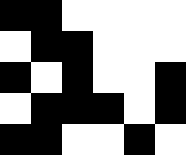[["black", "black", "white", "white", "white", "white"], ["white", "black", "black", "white", "white", "white"], ["black", "white", "black", "white", "white", "black"], ["white", "black", "black", "black", "white", "black"], ["black", "black", "white", "white", "black", "white"]]